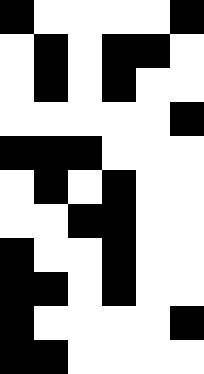[["black", "white", "white", "white", "white", "black"], ["white", "black", "white", "black", "black", "white"], ["white", "black", "white", "black", "white", "white"], ["white", "white", "white", "white", "white", "black"], ["black", "black", "black", "white", "white", "white"], ["white", "black", "white", "black", "white", "white"], ["white", "white", "black", "black", "white", "white"], ["black", "white", "white", "black", "white", "white"], ["black", "black", "white", "black", "white", "white"], ["black", "white", "white", "white", "white", "black"], ["black", "black", "white", "white", "white", "white"]]